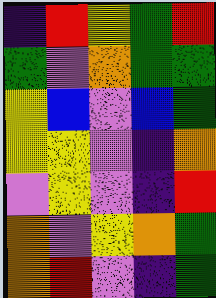[["indigo", "red", "yellow", "green", "red"], ["green", "violet", "orange", "green", "green"], ["yellow", "blue", "violet", "blue", "green"], ["yellow", "yellow", "violet", "indigo", "orange"], ["violet", "yellow", "violet", "indigo", "red"], ["orange", "violet", "yellow", "orange", "green"], ["orange", "red", "violet", "indigo", "green"]]